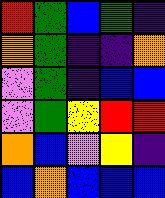[["red", "green", "blue", "green", "indigo"], ["orange", "green", "indigo", "indigo", "orange"], ["violet", "green", "indigo", "blue", "blue"], ["violet", "green", "yellow", "red", "red"], ["orange", "blue", "violet", "yellow", "indigo"], ["blue", "orange", "blue", "blue", "blue"]]